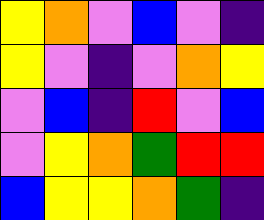[["yellow", "orange", "violet", "blue", "violet", "indigo"], ["yellow", "violet", "indigo", "violet", "orange", "yellow"], ["violet", "blue", "indigo", "red", "violet", "blue"], ["violet", "yellow", "orange", "green", "red", "red"], ["blue", "yellow", "yellow", "orange", "green", "indigo"]]